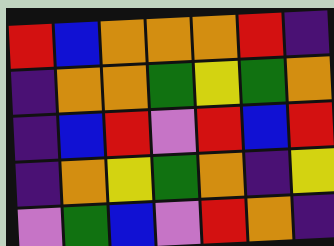[["red", "blue", "orange", "orange", "orange", "red", "indigo"], ["indigo", "orange", "orange", "green", "yellow", "green", "orange"], ["indigo", "blue", "red", "violet", "red", "blue", "red"], ["indigo", "orange", "yellow", "green", "orange", "indigo", "yellow"], ["violet", "green", "blue", "violet", "red", "orange", "indigo"]]